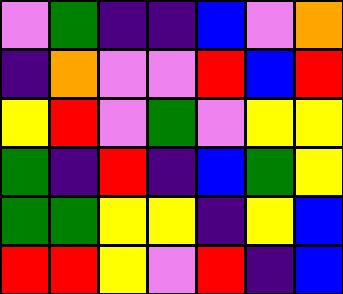[["violet", "green", "indigo", "indigo", "blue", "violet", "orange"], ["indigo", "orange", "violet", "violet", "red", "blue", "red"], ["yellow", "red", "violet", "green", "violet", "yellow", "yellow"], ["green", "indigo", "red", "indigo", "blue", "green", "yellow"], ["green", "green", "yellow", "yellow", "indigo", "yellow", "blue"], ["red", "red", "yellow", "violet", "red", "indigo", "blue"]]